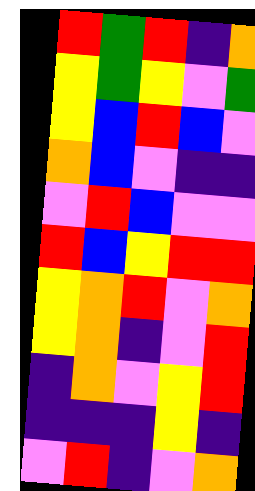[["red", "green", "red", "indigo", "orange"], ["yellow", "green", "yellow", "violet", "green"], ["yellow", "blue", "red", "blue", "violet"], ["orange", "blue", "violet", "indigo", "indigo"], ["violet", "red", "blue", "violet", "violet"], ["red", "blue", "yellow", "red", "red"], ["yellow", "orange", "red", "violet", "orange"], ["yellow", "orange", "indigo", "violet", "red"], ["indigo", "orange", "violet", "yellow", "red"], ["indigo", "indigo", "indigo", "yellow", "indigo"], ["violet", "red", "indigo", "violet", "orange"]]